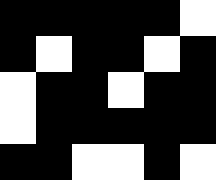[["black", "black", "black", "black", "black", "white"], ["black", "white", "black", "black", "white", "black"], ["white", "black", "black", "white", "black", "black"], ["white", "black", "black", "black", "black", "black"], ["black", "black", "white", "white", "black", "white"]]